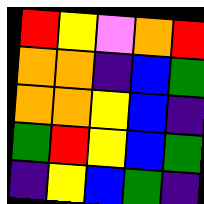[["red", "yellow", "violet", "orange", "red"], ["orange", "orange", "indigo", "blue", "green"], ["orange", "orange", "yellow", "blue", "indigo"], ["green", "red", "yellow", "blue", "green"], ["indigo", "yellow", "blue", "green", "indigo"]]